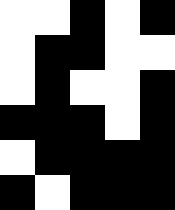[["white", "white", "black", "white", "black"], ["white", "black", "black", "white", "white"], ["white", "black", "white", "white", "black"], ["black", "black", "black", "white", "black"], ["white", "black", "black", "black", "black"], ["black", "white", "black", "black", "black"]]